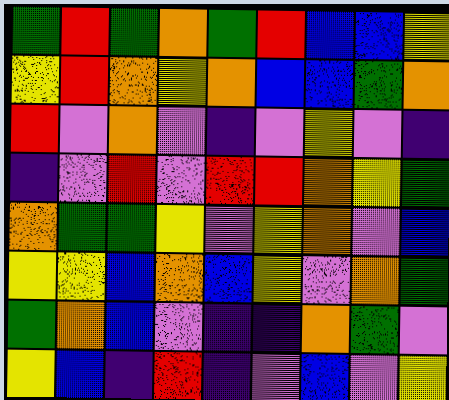[["green", "red", "green", "orange", "green", "red", "blue", "blue", "yellow"], ["yellow", "red", "orange", "yellow", "orange", "blue", "blue", "green", "orange"], ["red", "violet", "orange", "violet", "indigo", "violet", "yellow", "violet", "indigo"], ["indigo", "violet", "red", "violet", "red", "red", "orange", "yellow", "green"], ["orange", "green", "green", "yellow", "violet", "yellow", "orange", "violet", "blue"], ["yellow", "yellow", "blue", "orange", "blue", "yellow", "violet", "orange", "green"], ["green", "orange", "blue", "violet", "indigo", "indigo", "orange", "green", "violet"], ["yellow", "blue", "indigo", "red", "indigo", "violet", "blue", "violet", "yellow"]]